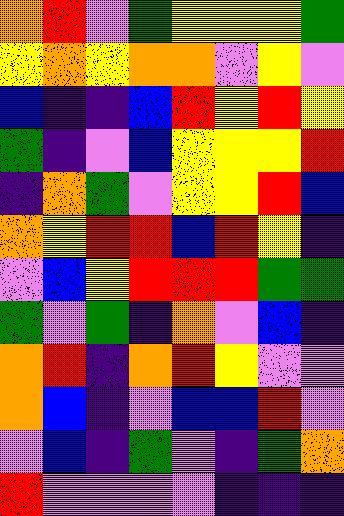[["orange", "red", "violet", "green", "yellow", "yellow", "yellow", "green"], ["yellow", "orange", "yellow", "orange", "orange", "violet", "yellow", "violet"], ["blue", "indigo", "indigo", "blue", "red", "yellow", "red", "yellow"], ["green", "indigo", "violet", "blue", "yellow", "yellow", "yellow", "red"], ["indigo", "orange", "green", "violet", "yellow", "yellow", "red", "blue"], ["orange", "yellow", "red", "red", "blue", "red", "yellow", "indigo"], ["violet", "blue", "yellow", "red", "red", "red", "green", "green"], ["green", "violet", "green", "indigo", "orange", "violet", "blue", "indigo"], ["orange", "red", "indigo", "orange", "red", "yellow", "violet", "violet"], ["orange", "blue", "indigo", "violet", "blue", "blue", "red", "violet"], ["violet", "blue", "indigo", "green", "violet", "indigo", "green", "orange"], ["red", "violet", "violet", "violet", "violet", "indigo", "indigo", "indigo"]]